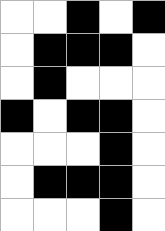[["white", "white", "black", "white", "black"], ["white", "black", "black", "black", "white"], ["white", "black", "white", "white", "white"], ["black", "white", "black", "black", "white"], ["white", "white", "white", "black", "white"], ["white", "black", "black", "black", "white"], ["white", "white", "white", "black", "white"]]